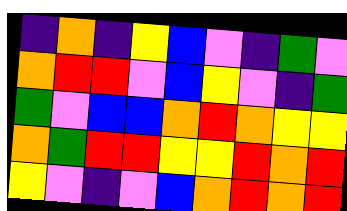[["indigo", "orange", "indigo", "yellow", "blue", "violet", "indigo", "green", "violet"], ["orange", "red", "red", "violet", "blue", "yellow", "violet", "indigo", "green"], ["green", "violet", "blue", "blue", "orange", "red", "orange", "yellow", "yellow"], ["orange", "green", "red", "red", "yellow", "yellow", "red", "orange", "red"], ["yellow", "violet", "indigo", "violet", "blue", "orange", "red", "orange", "red"]]